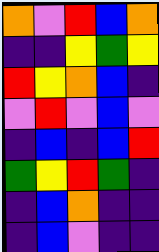[["orange", "violet", "red", "blue", "orange"], ["indigo", "indigo", "yellow", "green", "yellow"], ["red", "yellow", "orange", "blue", "indigo"], ["violet", "red", "violet", "blue", "violet"], ["indigo", "blue", "indigo", "blue", "red"], ["green", "yellow", "red", "green", "indigo"], ["indigo", "blue", "orange", "indigo", "indigo"], ["indigo", "blue", "violet", "indigo", "indigo"]]